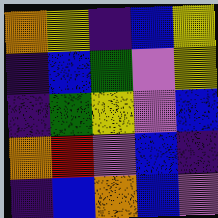[["orange", "yellow", "indigo", "blue", "yellow"], ["indigo", "blue", "green", "violet", "yellow"], ["indigo", "green", "yellow", "violet", "blue"], ["orange", "red", "violet", "blue", "indigo"], ["indigo", "blue", "orange", "blue", "violet"]]